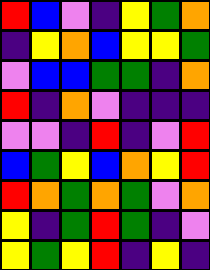[["red", "blue", "violet", "indigo", "yellow", "green", "orange"], ["indigo", "yellow", "orange", "blue", "yellow", "yellow", "green"], ["violet", "blue", "blue", "green", "green", "indigo", "orange"], ["red", "indigo", "orange", "violet", "indigo", "indigo", "indigo"], ["violet", "violet", "indigo", "red", "indigo", "violet", "red"], ["blue", "green", "yellow", "blue", "orange", "yellow", "red"], ["red", "orange", "green", "orange", "green", "violet", "orange"], ["yellow", "indigo", "green", "red", "green", "indigo", "violet"], ["yellow", "green", "yellow", "red", "indigo", "yellow", "indigo"]]